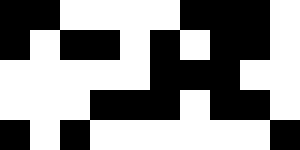[["black", "black", "white", "white", "white", "white", "black", "black", "black", "white"], ["black", "white", "black", "black", "white", "black", "white", "black", "black", "white"], ["white", "white", "white", "white", "white", "black", "black", "black", "white", "white"], ["white", "white", "white", "black", "black", "black", "white", "black", "black", "white"], ["black", "white", "black", "white", "white", "white", "white", "white", "white", "black"]]